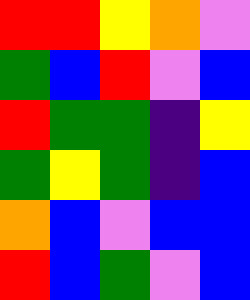[["red", "red", "yellow", "orange", "violet"], ["green", "blue", "red", "violet", "blue"], ["red", "green", "green", "indigo", "yellow"], ["green", "yellow", "green", "indigo", "blue"], ["orange", "blue", "violet", "blue", "blue"], ["red", "blue", "green", "violet", "blue"]]